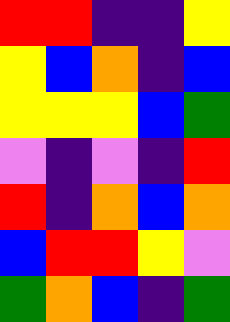[["red", "red", "indigo", "indigo", "yellow"], ["yellow", "blue", "orange", "indigo", "blue"], ["yellow", "yellow", "yellow", "blue", "green"], ["violet", "indigo", "violet", "indigo", "red"], ["red", "indigo", "orange", "blue", "orange"], ["blue", "red", "red", "yellow", "violet"], ["green", "orange", "blue", "indigo", "green"]]